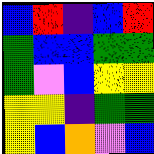[["blue", "red", "indigo", "blue", "red"], ["green", "blue", "blue", "green", "green"], ["green", "violet", "blue", "yellow", "yellow"], ["yellow", "yellow", "indigo", "green", "green"], ["yellow", "blue", "orange", "violet", "blue"]]